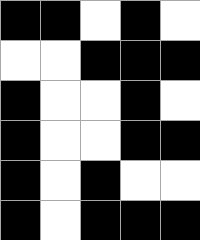[["black", "black", "white", "black", "white"], ["white", "white", "black", "black", "black"], ["black", "white", "white", "black", "white"], ["black", "white", "white", "black", "black"], ["black", "white", "black", "white", "white"], ["black", "white", "black", "black", "black"]]